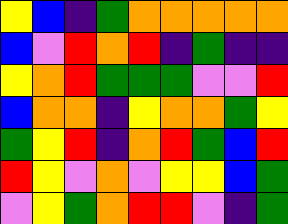[["yellow", "blue", "indigo", "green", "orange", "orange", "orange", "orange", "orange"], ["blue", "violet", "red", "orange", "red", "indigo", "green", "indigo", "indigo"], ["yellow", "orange", "red", "green", "green", "green", "violet", "violet", "red"], ["blue", "orange", "orange", "indigo", "yellow", "orange", "orange", "green", "yellow"], ["green", "yellow", "red", "indigo", "orange", "red", "green", "blue", "red"], ["red", "yellow", "violet", "orange", "violet", "yellow", "yellow", "blue", "green"], ["violet", "yellow", "green", "orange", "red", "red", "violet", "indigo", "green"]]